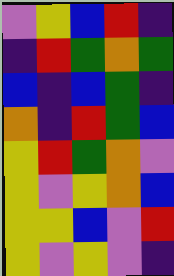[["violet", "yellow", "blue", "red", "indigo"], ["indigo", "red", "green", "orange", "green"], ["blue", "indigo", "blue", "green", "indigo"], ["orange", "indigo", "red", "green", "blue"], ["yellow", "red", "green", "orange", "violet"], ["yellow", "violet", "yellow", "orange", "blue"], ["yellow", "yellow", "blue", "violet", "red"], ["yellow", "violet", "yellow", "violet", "indigo"]]